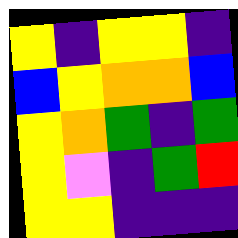[["yellow", "indigo", "yellow", "yellow", "indigo"], ["blue", "yellow", "orange", "orange", "blue"], ["yellow", "orange", "green", "indigo", "green"], ["yellow", "violet", "indigo", "green", "red"], ["yellow", "yellow", "indigo", "indigo", "indigo"]]